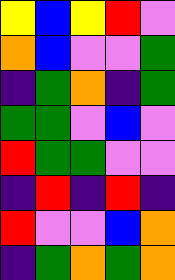[["yellow", "blue", "yellow", "red", "violet"], ["orange", "blue", "violet", "violet", "green"], ["indigo", "green", "orange", "indigo", "green"], ["green", "green", "violet", "blue", "violet"], ["red", "green", "green", "violet", "violet"], ["indigo", "red", "indigo", "red", "indigo"], ["red", "violet", "violet", "blue", "orange"], ["indigo", "green", "orange", "green", "orange"]]